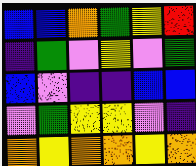[["blue", "blue", "orange", "green", "yellow", "red"], ["indigo", "green", "violet", "yellow", "violet", "green"], ["blue", "violet", "indigo", "indigo", "blue", "blue"], ["violet", "green", "yellow", "yellow", "violet", "indigo"], ["orange", "yellow", "orange", "orange", "yellow", "orange"]]